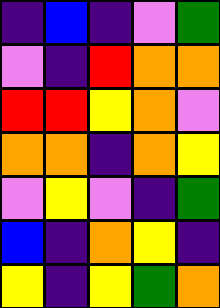[["indigo", "blue", "indigo", "violet", "green"], ["violet", "indigo", "red", "orange", "orange"], ["red", "red", "yellow", "orange", "violet"], ["orange", "orange", "indigo", "orange", "yellow"], ["violet", "yellow", "violet", "indigo", "green"], ["blue", "indigo", "orange", "yellow", "indigo"], ["yellow", "indigo", "yellow", "green", "orange"]]